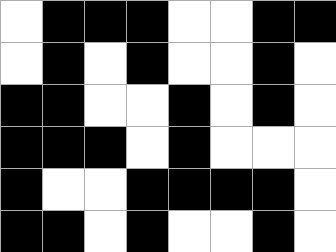[["white", "black", "black", "black", "white", "white", "black", "black"], ["white", "black", "white", "black", "white", "white", "black", "white"], ["black", "black", "white", "white", "black", "white", "black", "white"], ["black", "black", "black", "white", "black", "white", "white", "white"], ["black", "white", "white", "black", "black", "black", "black", "white"], ["black", "black", "white", "black", "white", "white", "black", "white"]]